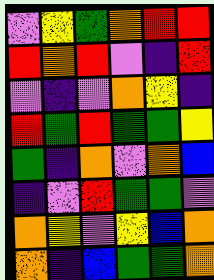[["violet", "yellow", "green", "orange", "red", "red"], ["red", "orange", "red", "violet", "indigo", "red"], ["violet", "indigo", "violet", "orange", "yellow", "indigo"], ["red", "green", "red", "green", "green", "yellow"], ["green", "indigo", "orange", "violet", "orange", "blue"], ["indigo", "violet", "red", "green", "green", "violet"], ["orange", "yellow", "violet", "yellow", "blue", "orange"], ["orange", "indigo", "blue", "green", "green", "orange"]]